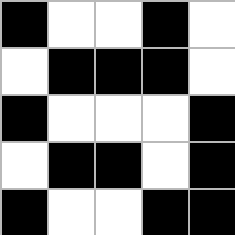[["black", "white", "white", "black", "white"], ["white", "black", "black", "black", "white"], ["black", "white", "white", "white", "black"], ["white", "black", "black", "white", "black"], ["black", "white", "white", "black", "black"]]